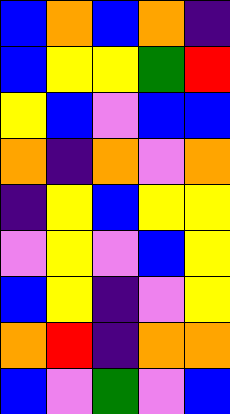[["blue", "orange", "blue", "orange", "indigo"], ["blue", "yellow", "yellow", "green", "red"], ["yellow", "blue", "violet", "blue", "blue"], ["orange", "indigo", "orange", "violet", "orange"], ["indigo", "yellow", "blue", "yellow", "yellow"], ["violet", "yellow", "violet", "blue", "yellow"], ["blue", "yellow", "indigo", "violet", "yellow"], ["orange", "red", "indigo", "orange", "orange"], ["blue", "violet", "green", "violet", "blue"]]